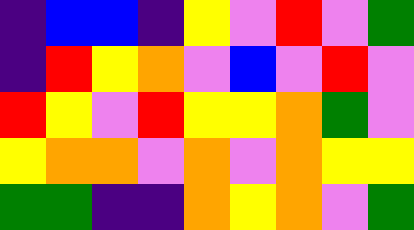[["indigo", "blue", "blue", "indigo", "yellow", "violet", "red", "violet", "green"], ["indigo", "red", "yellow", "orange", "violet", "blue", "violet", "red", "violet"], ["red", "yellow", "violet", "red", "yellow", "yellow", "orange", "green", "violet"], ["yellow", "orange", "orange", "violet", "orange", "violet", "orange", "yellow", "yellow"], ["green", "green", "indigo", "indigo", "orange", "yellow", "orange", "violet", "green"]]